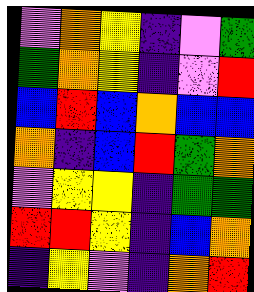[["violet", "orange", "yellow", "indigo", "violet", "green"], ["green", "orange", "yellow", "indigo", "violet", "red"], ["blue", "red", "blue", "orange", "blue", "blue"], ["orange", "indigo", "blue", "red", "green", "orange"], ["violet", "yellow", "yellow", "indigo", "green", "green"], ["red", "red", "yellow", "indigo", "blue", "orange"], ["indigo", "yellow", "violet", "indigo", "orange", "red"]]